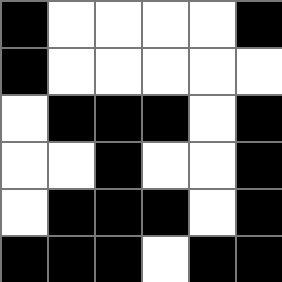[["black", "white", "white", "white", "white", "black"], ["black", "white", "white", "white", "white", "white"], ["white", "black", "black", "black", "white", "black"], ["white", "white", "black", "white", "white", "black"], ["white", "black", "black", "black", "white", "black"], ["black", "black", "black", "white", "black", "black"]]